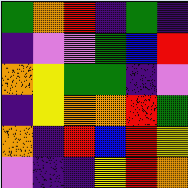[["green", "orange", "red", "indigo", "green", "indigo"], ["indigo", "violet", "violet", "green", "blue", "red"], ["orange", "yellow", "green", "green", "indigo", "violet"], ["indigo", "yellow", "orange", "orange", "red", "green"], ["orange", "indigo", "red", "blue", "red", "yellow"], ["violet", "indigo", "indigo", "yellow", "red", "orange"]]